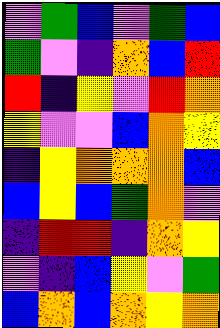[["violet", "green", "blue", "violet", "green", "blue"], ["green", "violet", "indigo", "orange", "blue", "red"], ["red", "indigo", "yellow", "violet", "red", "orange"], ["yellow", "violet", "violet", "blue", "orange", "yellow"], ["indigo", "yellow", "orange", "orange", "orange", "blue"], ["blue", "yellow", "blue", "green", "orange", "violet"], ["indigo", "red", "red", "indigo", "orange", "yellow"], ["violet", "indigo", "blue", "yellow", "violet", "green"], ["blue", "orange", "blue", "orange", "yellow", "orange"]]